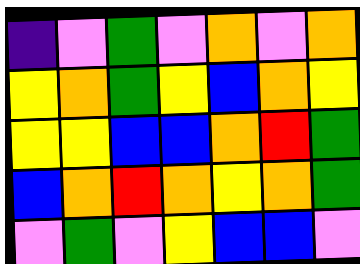[["indigo", "violet", "green", "violet", "orange", "violet", "orange"], ["yellow", "orange", "green", "yellow", "blue", "orange", "yellow"], ["yellow", "yellow", "blue", "blue", "orange", "red", "green"], ["blue", "orange", "red", "orange", "yellow", "orange", "green"], ["violet", "green", "violet", "yellow", "blue", "blue", "violet"]]